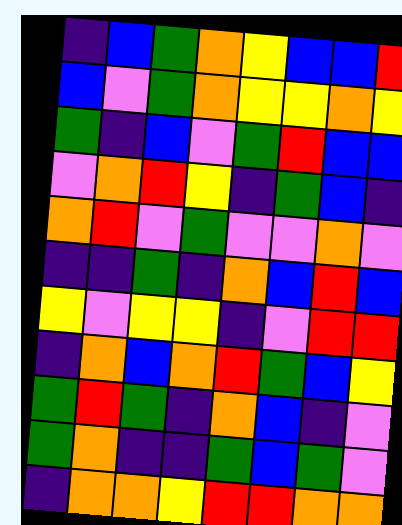[["indigo", "blue", "green", "orange", "yellow", "blue", "blue", "red"], ["blue", "violet", "green", "orange", "yellow", "yellow", "orange", "yellow"], ["green", "indigo", "blue", "violet", "green", "red", "blue", "blue"], ["violet", "orange", "red", "yellow", "indigo", "green", "blue", "indigo"], ["orange", "red", "violet", "green", "violet", "violet", "orange", "violet"], ["indigo", "indigo", "green", "indigo", "orange", "blue", "red", "blue"], ["yellow", "violet", "yellow", "yellow", "indigo", "violet", "red", "red"], ["indigo", "orange", "blue", "orange", "red", "green", "blue", "yellow"], ["green", "red", "green", "indigo", "orange", "blue", "indigo", "violet"], ["green", "orange", "indigo", "indigo", "green", "blue", "green", "violet"], ["indigo", "orange", "orange", "yellow", "red", "red", "orange", "orange"]]